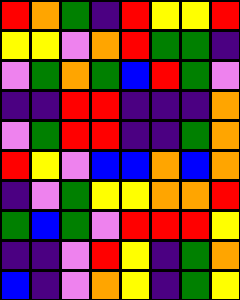[["red", "orange", "green", "indigo", "red", "yellow", "yellow", "red"], ["yellow", "yellow", "violet", "orange", "red", "green", "green", "indigo"], ["violet", "green", "orange", "green", "blue", "red", "green", "violet"], ["indigo", "indigo", "red", "red", "indigo", "indigo", "indigo", "orange"], ["violet", "green", "red", "red", "indigo", "indigo", "green", "orange"], ["red", "yellow", "violet", "blue", "blue", "orange", "blue", "orange"], ["indigo", "violet", "green", "yellow", "yellow", "orange", "orange", "red"], ["green", "blue", "green", "violet", "red", "red", "red", "yellow"], ["indigo", "indigo", "violet", "red", "yellow", "indigo", "green", "orange"], ["blue", "indigo", "violet", "orange", "yellow", "indigo", "green", "yellow"]]